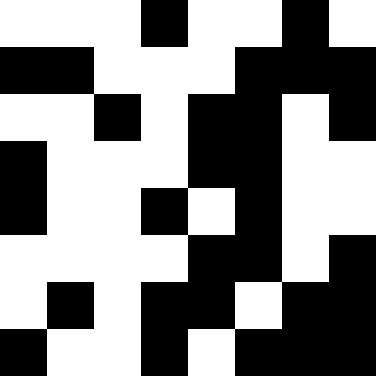[["white", "white", "white", "black", "white", "white", "black", "white"], ["black", "black", "white", "white", "white", "black", "black", "black"], ["white", "white", "black", "white", "black", "black", "white", "black"], ["black", "white", "white", "white", "black", "black", "white", "white"], ["black", "white", "white", "black", "white", "black", "white", "white"], ["white", "white", "white", "white", "black", "black", "white", "black"], ["white", "black", "white", "black", "black", "white", "black", "black"], ["black", "white", "white", "black", "white", "black", "black", "black"]]